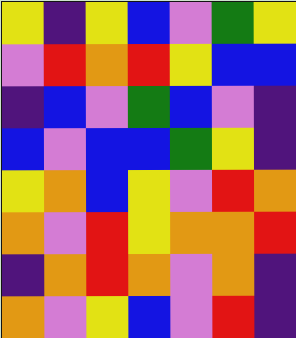[["yellow", "indigo", "yellow", "blue", "violet", "green", "yellow"], ["violet", "red", "orange", "red", "yellow", "blue", "blue"], ["indigo", "blue", "violet", "green", "blue", "violet", "indigo"], ["blue", "violet", "blue", "blue", "green", "yellow", "indigo"], ["yellow", "orange", "blue", "yellow", "violet", "red", "orange"], ["orange", "violet", "red", "yellow", "orange", "orange", "red"], ["indigo", "orange", "red", "orange", "violet", "orange", "indigo"], ["orange", "violet", "yellow", "blue", "violet", "red", "indigo"]]